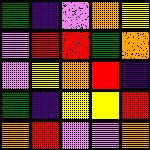[["green", "indigo", "violet", "orange", "yellow"], ["violet", "red", "red", "green", "orange"], ["violet", "yellow", "orange", "red", "indigo"], ["green", "indigo", "yellow", "yellow", "red"], ["orange", "red", "violet", "violet", "orange"]]